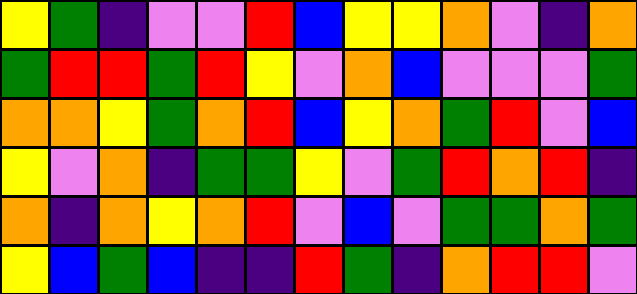[["yellow", "green", "indigo", "violet", "violet", "red", "blue", "yellow", "yellow", "orange", "violet", "indigo", "orange"], ["green", "red", "red", "green", "red", "yellow", "violet", "orange", "blue", "violet", "violet", "violet", "green"], ["orange", "orange", "yellow", "green", "orange", "red", "blue", "yellow", "orange", "green", "red", "violet", "blue"], ["yellow", "violet", "orange", "indigo", "green", "green", "yellow", "violet", "green", "red", "orange", "red", "indigo"], ["orange", "indigo", "orange", "yellow", "orange", "red", "violet", "blue", "violet", "green", "green", "orange", "green"], ["yellow", "blue", "green", "blue", "indigo", "indigo", "red", "green", "indigo", "orange", "red", "red", "violet"]]